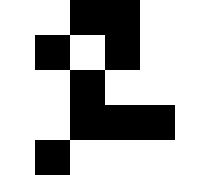[["white", "white", "black", "black", "white", "white"], ["white", "black", "white", "black", "white", "white"], ["white", "white", "black", "white", "white", "white"], ["white", "white", "black", "black", "black", "white"], ["white", "black", "white", "white", "white", "white"]]